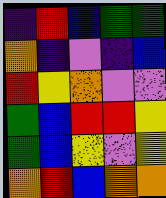[["indigo", "red", "blue", "green", "green"], ["orange", "indigo", "violet", "indigo", "blue"], ["red", "yellow", "orange", "violet", "violet"], ["green", "blue", "red", "red", "yellow"], ["green", "blue", "yellow", "violet", "yellow"], ["orange", "red", "blue", "orange", "orange"]]